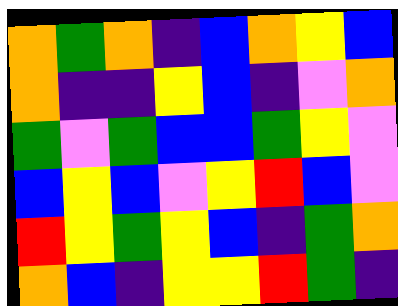[["orange", "green", "orange", "indigo", "blue", "orange", "yellow", "blue"], ["orange", "indigo", "indigo", "yellow", "blue", "indigo", "violet", "orange"], ["green", "violet", "green", "blue", "blue", "green", "yellow", "violet"], ["blue", "yellow", "blue", "violet", "yellow", "red", "blue", "violet"], ["red", "yellow", "green", "yellow", "blue", "indigo", "green", "orange"], ["orange", "blue", "indigo", "yellow", "yellow", "red", "green", "indigo"]]